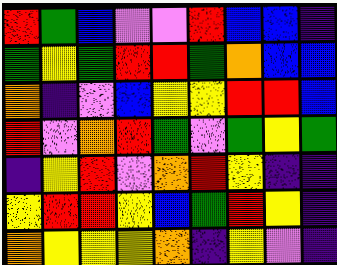[["red", "green", "blue", "violet", "violet", "red", "blue", "blue", "indigo"], ["green", "yellow", "green", "red", "red", "green", "orange", "blue", "blue"], ["orange", "indigo", "violet", "blue", "yellow", "yellow", "red", "red", "blue"], ["red", "violet", "orange", "red", "green", "violet", "green", "yellow", "green"], ["indigo", "yellow", "red", "violet", "orange", "red", "yellow", "indigo", "indigo"], ["yellow", "red", "red", "yellow", "blue", "green", "red", "yellow", "indigo"], ["orange", "yellow", "yellow", "yellow", "orange", "indigo", "yellow", "violet", "indigo"]]